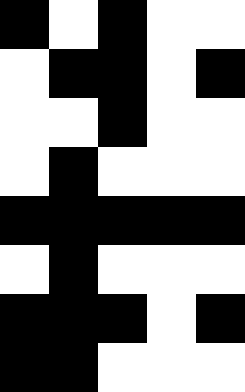[["black", "white", "black", "white", "white"], ["white", "black", "black", "white", "black"], ["white", "white", "black", "white", "white"], ["white", "black", "white", "white", "white"], ["black", "black", "black", "black", "black"], ["white", "black", "white", "white", "white"], ["black", "black", "black", "white", "black"], ["black", "black", "white", "white", "white"]]